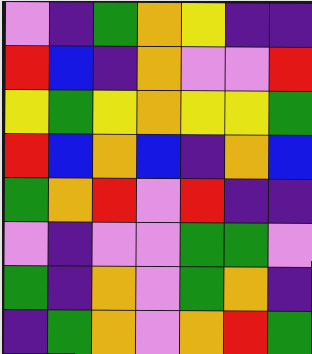[["violet", "indigo", "green", "orange", "yellow", "indigo", "indigo"], ["red", "blue", "indigo", "orange", "violet", "violet", "red"], ["yellow", "green", "yellow", "orange", "yellow", "yellow", "green"], ["red", "blue", "orange", "blue", "indigo", "orange", "blue"], ["green", "orange", "red", "violet", "red", "indigo", "indigo"], ["violet", "indigo", "violet", "violet", "green", "green", "violet"], ["green", "indigo", "orange", "violet", "green", "orange", "indigo"], ["indigo", "green", "orange", "violet", "orange", "red", "green"]]